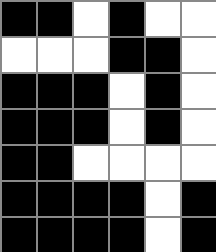[["black", "black", "white", "black", "white", "white"], ["white", "white", "white", "black", "black", "white"], ["black", "black", "black", "white", "black", "white"], ["black", "black", "black", "white", "black", "white"], ["black", "black", "white", "white", "white", "white"], ["black", "black", "black", "black", "white", "black"], ["black", "black", "black", "black", "white", "black"]]